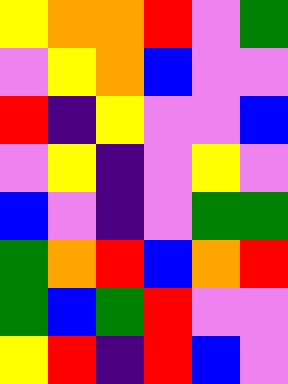[["yellow", "orange", "orange", "red", "violet", "green"], ["violet", "yellow", "orange", "blue", "violet", "violet"], ["red", "indigo", "yellow", "violet", "violet", "blue"], ["violet", "yellow", "indigo", "violet", "yellow", "violet"], ["blue", "violet", "indigo", "violet", "green", "green"], ["green", "orange", "red", "blue", "orange", "red"], ["green", "blue", "green", "red", "violet", "violet"], ["yellow", "red", "indigo", "red", "blue", "violet"]]